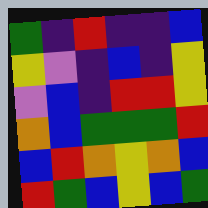[["green", "indigo", "red", "indigo", "indigo", "blue"], ["yellow", "violet", "indigo", "blue", "indigo", "yellow"], ["violet", "blue", "indigo", "red", "red", "yellow"], ["orange", "blue", "green", "green", "green", "red"], ["blue", "red", "orange", "yellow", "orange", "blue"], ["red", "green", "blue", "yellow", "blue", "green"]]